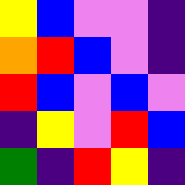[["yellow", "blue", "violet", "violet", "indigo"], ["orange", "red", "blue", "violet", "indigo"], ["red", "blue", "violet", "blue", "violet"], ["indigo", "yellow", "violet", "red", "blue"], ["green", "indigo", "red", "yellow", "indigo"]]